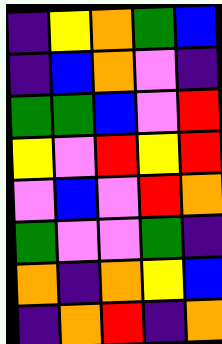[["indigo", "yellow", "orange", "green", "blue"], ["indigo", "blue", "orange", "violet", "indigo"], ["green", "green", "blue", "violet", "red"], ["yellow", "violet", "red", "yellow", "red"], ["violet", "blue", "violet", "red", "orange"], ["green", "violet", "violet", "green", "indigo"], ["orange", "indigo", "orange", "yellow", "blue"], ["indigo", "orange", "red", "indigo", "orange"]]